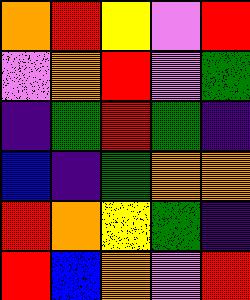[["orange", "red", "yellow", "violet", "red"], ["violet", "orange", "red", "violet", "green"], ["indigo", "green", "red", "green", "indigo"], ["blue", "indigo", "green", "orange", "orange"], ["red", "orange", "yellow", "green", "indigo"], ["red", "blue", "orange", "violet", "red"]]